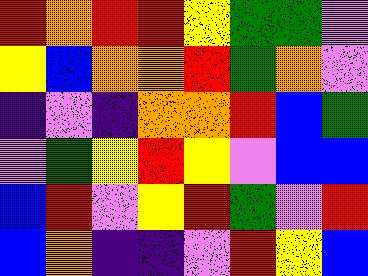[["red", "orange", "red", "red", "yellow", "green", "green", "violet"], ["yellow", "blue", "orange", "orange", "red", "green", "orange", "violet"], ["indigo", "violet", "indigo", "orange", "orange", "red", "blue", "green"], ["violet", "green", "yellow", "red", "yellow", "violet", "blue", "blue"], ["blue", "red", "violet", "yellow", "red", "green", "violet", "red"], ["blue", "orange", "indigo", "indigo", "violet", "red", "yellow", "blue"]]